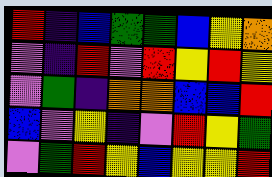[["red", "indigo", "blue", "green", "green", "blue", "yellow", "orange"], ["violet", "indigo", "red", "violet", "red", "yellow", "red", "yellow"], ["violet", "green", "indigo", "orange", "orange", "blue", "blue", "red"], ["blue", "violet", "yellow", "indigo", "violet", "red", "yellow", "green"], ["violet", "green", "red", "yellow", "blue", "yellow", "yellow", "red"]]